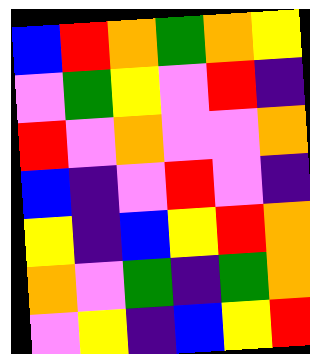[["blue", "red", "orange", "green", "orange", "yellow"], ["violet", "green", "yellow", "violet", "red", "indigo"], ["red", "violet", "orange", "violet", "violet", "orange"], ["blue", "indigo", "violet", "red", "violet", "indigo"], ["yellow", "indigo", "blue", "yellow", "red", "orange"], ["orange", "violet", "green", "indigo", "green", "orange"], ["violet", "yellow", "indigo", "blue", "yellow", "red"]]